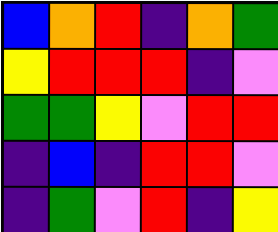[["blue", "orange", "red", "indigo", "orange", "green"], ["yellow", "red", "red", "red", "indigo", "violet"], ["green", "green", "yellow", "violet", "red", "red"], ["indigo", "blue", "indigo", "red", "red", "violet"], ["indigo", "green", "violet", "red", "indigo", "yellow"]]